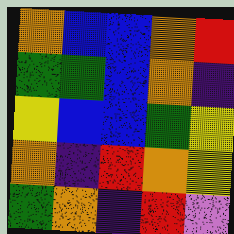[["orange", "blue", "blue", "orange", "red"], ["green", "green", "blue", "orange", "indigo"], ["yellow", "blue", "blue", "green", "yellow"], ["orange", "indigo", "red", "orange", "yellow"], ["green", "orange", "indigo", "red", "violet"]]